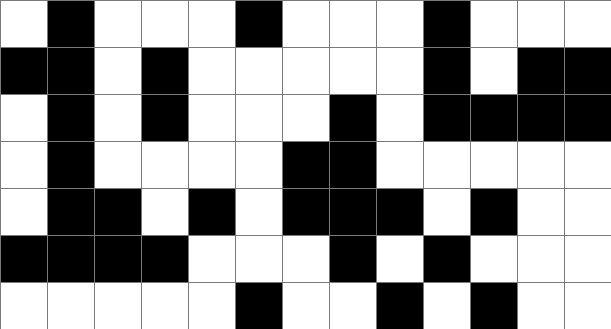[["white", "black", "white", "white", "white", "black", "white", "white", "white", "black", "white", "white", "white"], ["black", "black", "white", "black", "white", "white", "white", "white", "white", "black", "white", "black", "black"], ["white", "black", "white", "black", "white", "white", "white", "black", "white", "black", "black", "black", "black"], ["white", "black", "white", "white", "white", "white", "black", "black", "white", "white", "white", "white", "white"], ["white", "black", "black", "white", "black", "white", "black", "black", "black", "white", "black", "white", "white"], ["black", "black", "black", "black", "white", "white", "white", "black", "white", "black", "white", "white", "white"], ["white", "white", "white", "white", "white", "black", "white", "white", "black", "white", "black", "white", "white"]]